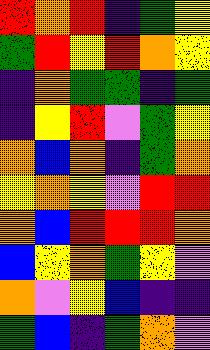[["red", "orange", "red", "indigo", "green", "yellow"], ["green", "red", "yellow", "red", "orange", "yellow"], ["indigo", "orange", "green", "green", "indigo", "green"], ["indigo", "yellow", "red", "violet", "green", "yellow"], ["orange", "blue", "orange", "indigo", "green", "orange"], ["yellow", "orange", "yellow", "violet", "red", "red"], ["orange", "blue", "red", "red", "red", "orange"], ["blue", "yellow", "orange", "green", "yellow", "violet"], ["orange", "violet", "yellow", "blue", "indigo", "indigo"], ["green", "blue", "indigo", "green", "orange", "violet"]]